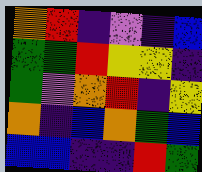[["orange", "red", "indigo", "violet", "indigo", "blue"], ["green", "green", "red", "yellow", "yellow", "indigo"], ["green", "violet", "orange", "red", "indigo", "yellow"], ["orange", "indigo", "blue", "orange", "green", "blue"], ["blue", "blue", "indigo", "indigo", "red", "green"]]